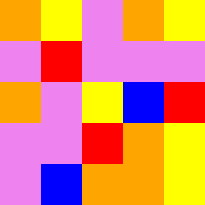[["orange", "yellow", "violet", "orange", "yellow"], ["violet", "red", "violet", "violet", "violet"], ["orange", "violet", "yellow", "blue", "red"], ["violet", "violet", "red", "orange", "yellow"], ["violet", "blue", "orange", "orange", "yellow"]]